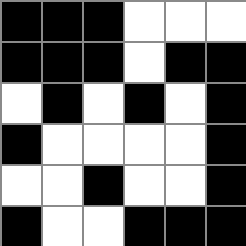[["black", "black", "black", "white", "white", "white"], ["black", "black", "black", "white", "black", "black"], ["white", "black", "white", "black", "white", "black"], ["black", "white", "white", "white", "white", "black"], ["white", "white", "black", "white", "white", "black"], ["black", "white", "white", "black", "black", "black"]]